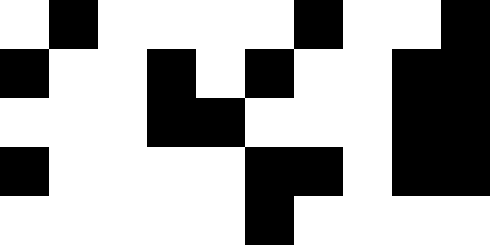[["white", "black", "white", "white", "white", "white", "black", "white", "white", "black"], ["black", "white", "white", "black", "white", "black", "white", "white", "black", "black"], ["white", "white", "white", "black", "black", "white", "white", "white", "black", "black"], ["black", "white", "white", "white", "white", "black", "black", "white", "black", "black"], ["white", "white", "white", "white", "white", "black", "white", "white", "white", "white"]]